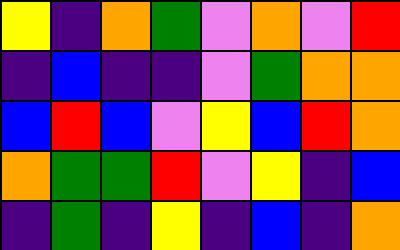[["yellow", "indigo", "orange", "green", "violet", "orange", "violet", "red"], ["indigo", "blue", "indigo", "indigo", "violet", "green", "orange", "orange"], ["blue", "red", "blue", "violet", "yellow", "blue", "red", "orange"], ["orange", "green", "green", "red", "violet", "yellow", "indigo", "blue"], ["indigo", "green", "indigo", "yellow", "indigo", "blue", "indigo", "orange"]]